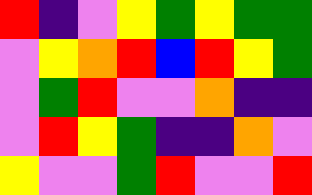[["red", "indigo", "violet", "yellow", "green", "yellow", "green", "green"], ["violet", "yellow", "orange", "red", "blue", "red", "yellow", "green"], ["violet", "green", "red", "violet", "violet", "orange", "indigo", "indigo"], ["violet", "red", "yellow", "green", "indigo", "indigo", "orange", "violet"], ["yellow", "violet", "violet", "green", "red", "violet", "violet", "red"]]